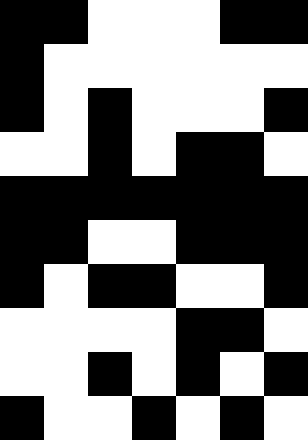[["black", "black", "white", "white", "white", "black", "black"], ["black", "white", "white", "white", "white", "white", "white"], ["black", "white", "black", "white", "white", "white", "black"], ["white", "white", "black", "white", "black", "black", "white"], ["black", "black", "black", "black", "black", "black", "black"], ["black", "black", "white", "white", "black", "black", "black"], ["black", "white", "black", "black", "white", "white", "black"], ["white", "white", "white", "white", "black", "black", "white"], ["white", "white", "black", "white", "black", "white", "black"], ["black", "white", "white", "black", "white", "black", "white"]]